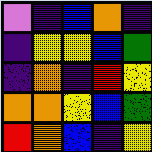[["violet", "indigo", "blue", "orange", "indigo"], ["indigo", "yellow", "yellow", "blue", "green"], ["indigo", "orange", "indigo", "red", "yellow"], ["orange", "orange", "yellow", "blue", "green"], ["red", "orange", "blue", "indigo", "yellow"]]